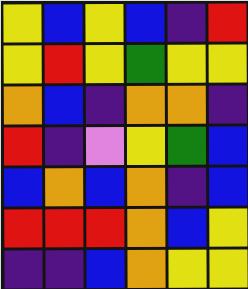[["yellow", "blue", "yellow", "blue", "indigo", "red"], ["yellow", "red", "yellow", "green", "yellow", "yellow"], ["orange", "blue", "indigo", "orange", "orange", "indigo"], ["red", "indigo", "violet", "yellow", "green", "blue"], ["blue", "orange", "blue", "orange", "indigo", "blue"], ["red", "red", "red", "orange", "blue", "yellow"], ["indigo", "indigo", "blue", "orange", "yellow", "yellow"]]